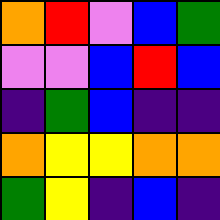[["orange", "red", "violet", "blue", "green"], ["violet", "violet", "blue", "red", "blue"], ["indigo", "green", "blue", "indigo", "indigo"], ["orange", "yellow", "yellow", "orange", "orange"], ["green", "yellow", "indigo", "blue", "indigo"]]